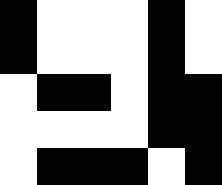[["black", "white", "white", "white", "black", "white"], ["black", "white", "white", "white", "black", "white"], ["white", "black", "black", "white", "black", "black"], ["white", "white", "white", "white", "black", "black"], ["white", "black", "black", "black", "white", "black"]]